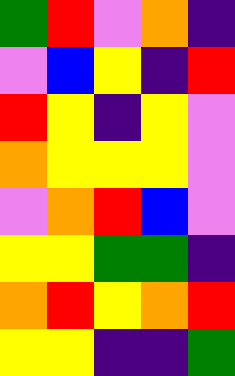[["green", "red", "violet", "orange", "indigo"], ["violet", "blue", "yellow", "indigo", "red"], ["red", "yellow", "indigo", "yellow", "violet"], ["orange", "yellow", "yellow", "yellow", "violet"], ["violet", "orange", "red", "blue", "violet"], ["yellow", "yellow", "green", "green", "indigo"], ["orange", "red", "yellow", "orange", "red"], ["yellow", "yellow", "indigo", "indigo", "green"]]